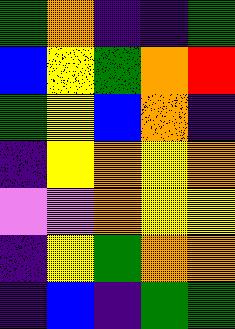[["green", "orange", "indigo", "indigo", "green"], ["blue", "yellow", "green", "orange", "red"], ["green", "yellow", "blue", "orange", "indigo"], ["indigo", "yellow", "orange", "yellow", "orange"], ["violet", "violet", "orange", "yellow", "yellow"], ["indigo", "yellow", "green", "orange", "orange"], ["indigo", "blue", "indigo", "green", "green"]]